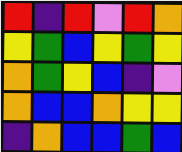[["red", "indigo", "red", "violet", "red", "orange"], ["yellow", "green", "blue", "yellow", "green", "yellow"], ["orange", "green", "yellow", "blue", "indigo", "violet"], ["orange", "blue", "blue", "orange", "yellow", "yellow"], ["indigo", "orange", "blue", "blue", "green", "blue"]]